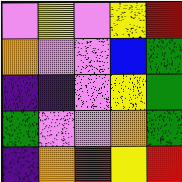[["violet", "yellow", "violet", "yellow", "red"], ["orange", "violet", "violet", "blue", "green"], ["indigo", "indigo", "violet", "yellow", "green"], ["green", "violet", "violet", "orange", "green"], ["indigo", "orange", "red", "yellow", "red"]]